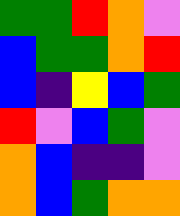[["green", "green", "red", "orange", "violet"], ["blue", "green", "green", "orange", "red"], ["blue", "indigo", "yellow", "blue", "green"], ["red", "violet", "blue", "green", "violet"], ["orange", "blue", "indigo", "indigo", "violet"], ["orange", "blue", "green", "orange", "orange"]]